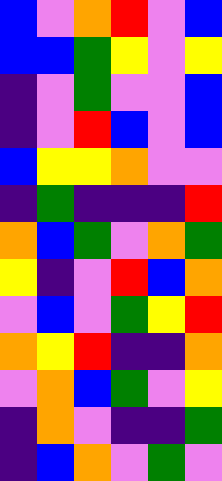[["blue", "violet", "orange", "red", "violet", "blue"], ["blue", "blue", "green", "yellow", "violet", "yellow"], ["indigo", "violet", "green", "violet", "violet", "blue"], ["indigo", "violet", "red", "blue", "violet", "blue"], ["blue", "yellow", "yellow", "orange", "violet", "violet"], ["indigo", "green", "indigo", "indigo", "indigo", "red"], ["orange", "blue", "green", "violet", "orange", "green"], ["yellow", "indigo", "violet", "red", "blue", "orange"], ["violet", "blue", "violet", "green", "yellow", "red"], ["orange", "yellow", "red", "indigo", "indigo", "orange"], ["violet", "orange", "blue", "green", "violet", "yellow"], ["indigo", "orange", "violet", "indigo", "indigo", "green"], ["indigo", "blue", "orange", "violet", "green", "violet"]]